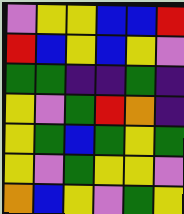[["violet", "yellow", "yellow", "blue", "blue", "red"], ["red", "blue", "yellow", "blue", "yellow", "violet"], ["green", "green", "indigo", "indigo", "green", "indigo"], ["yellow", "violet", "green", "red", "orange", "indigo"], ["yellow", "green", "blue", "green", "yellow", "green"], ["yellow", "violet", "green", "yellow", "yellow", "violet"], ["orange", "blue", "yellow", "violet", "green", "yellow"]]